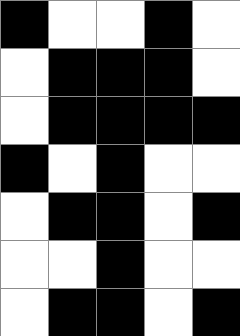[["black", "white", "white", "black", "white"], ["white", "black", "black", "black", "white"], ["white", "black", "black", "black", "black"], ["black", "white", "black", "white", "white"], ["white", "black", "black", "white", "black"], ["white", "white", "black", "white", "white"], ["white", "black", "black", "white", "black"]]